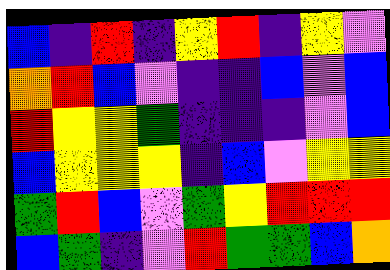[["blue", "indigo", "red", "indigo", "yellow", "red", "indigo", "yellow", "violet"], ["orange", "red", "blue", "violet", "indigo", "indigo", "blue", "violet", "blue"], ["red", "yellow", "yellow", "green", "indigo", "indigo", "indigo", "violet", "blue"], ["blue", "yellow", "yellow", "yellow", "indigo", "blue", "violet", "yellow", "yellow"], ["green", "red", "blue", "violet", "green", "yellow", "red", "red", "red"], ["blue", "green", "indigo", "violet", "red", "green", "green", "blue", "orange"]]